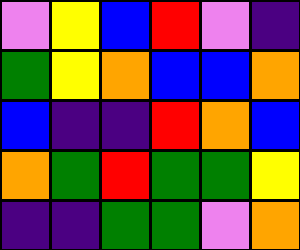[["violet", "yellow", "blue", "red", "violet", "indigo"], ["green", "yellow", "orange", "blue", "blue", "orange"], ["blue", "indigo", "indigo", "red", "orange", "blue"], ["orange", "green", "red", "green", "green", "yellow"], ["indigo", "indigo", "green", "green", "violet", "orange"]]